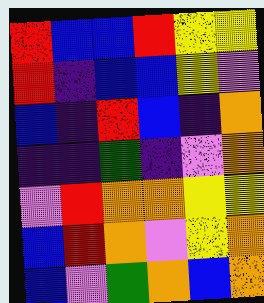[["red", "blue", "blue", "red", "yellow", "yellow"], ["red", "indigo", "blue", "blue", "yellow", "violet"], ["blue", "indigo", "red", "blue", "indigo", "orange"], ["indigo", "indigo", "green", "indigo", "violet", "orange"], ["violet", "red", "orange", "orange", "yellow", "yellow"], ["blue", "red", "orange", "violet", "yellow", "orange"], ["blue", "violet", "green", "orange", "blue", "orange"]]